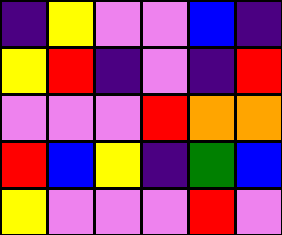[["indigo", "yellow", "violet", "violet", "blue", "indigo"], ["yellow", "red", "indigo", "violet", "indigo", "red"], ["violet", "violet", "violet", "red", "orange", "orange"], ["red", "blue", "yellow", "indigo", "green", "blue"], ["yellow", "violet", "violet", "violet", "red", "violet"]]